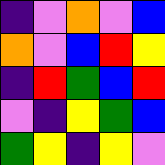[["indigo", "violet", "orange", "violet", "blue"], ["orange", "violet", "blue", "red", "yellow"], ["indigo", "red", "green", "blue", "red"], ["violet", "indigo", "yellow", "green", "blue"], ["green", "yellow", "indigo", "yellow", "violet"]]